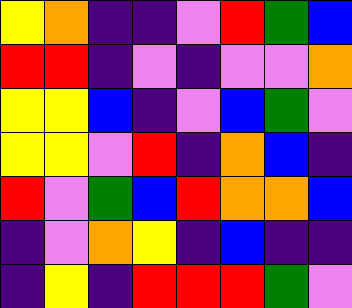[["yellow", "orange", "indigo", "indigo", "violet", "red", "green", "blue"], ["red", "red", "indigo", "violet", "indigo", "violet", "violet", "orange"], ["yellow", "yellow", "blue", "indigo", "violet", "blue", "green", "violet"], ["yellow", "yellow", "violet", "red", "indigo", "orange", "blue", "indigo"], ["red", "violet", "green", "blue", "red", "orange", "orange", "blue"], ["indigo", "violet", "orange", "yellow", "indigo", "blue", "indigo", "indigo"], ["indigo", "yellow", "indigo", "red", "red", "red", "green", "violet"]]